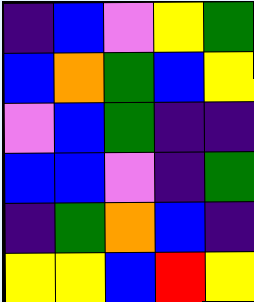[["indigo", "blue", "violet", "yellow", "green"], ["blue", "orange", "green", "blue", "yellow"], ["violet", "blue", "green", "indigo", "indigo"], ["blue", "blue", "violet", "indigo", "green"], ["indigo", "green", "orange", "blue", "indigo"], ["yellow", "yellow", "blue", "red", "yellow"]]